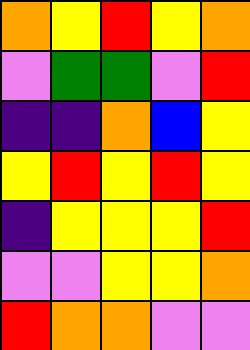[["orange", "yellow", "red", "yellow", "orange"], ["violet", "green", "green", "violet", "red"], ["indigo", "indigo", "orange", "blue", "yellow"], ["yellow", "red", "yellow", "red", "yellow"], ["indigo", "yellow", "yellow", "yellow", "red"], ["violet", "violet", "yellow", "yellow", "orange"], ["red", "orange", "orange", "violet", "violet"]]